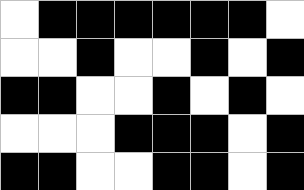[["white", "black", "black", "black", "black", "black", "black", "white"], ["white", "white", "black", "white", "white", "black", "white", "black"], ["black", "black", "white", "white", "black", "white", "black", "white"], ["white", "white", "white", "black", "black", "black", "white", "black"], ["black", "black", "white", "white", "black", "black", "white", "black"]]